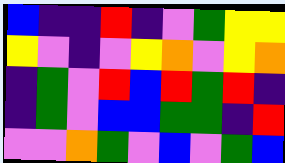[["blue", "indigo", "indigo", "red", "indigo", "violet", "green", "yellow", "yellow"], ["yellow", "violet", "indigo", "violet", "yellow", "orange", "violet", "yellow", "orange"], ["indigo", "green", "violet", "red", "blue", "red", "green", "red", "indigo"], ["indigo", "green", "violet", "blue", "blue", "green", "green", "indigo", "red"], ["violet", "violet", "orange", "green", "violet", "blue", "violet", "green", "blue"]]